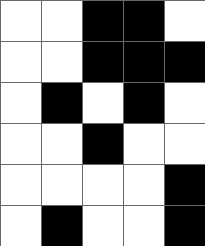[["white", "white", "black", "black", "white"], ["white", "white", "black", "black", "black"], ["white", "black", "white", "black", "white"], ["white", "white", "black", "white", "white"], ["white", "white", "white", "white", "black"], ["white", "black", "white", "white", "black"]]